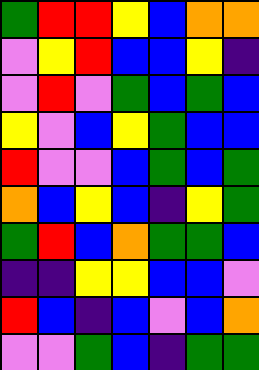[["green", "red", "red", "yellow", "blue", "orange", "orange"], ["violet", "yellow", "red", "blue", "blue", "yellow", "indigo"], ["violet", "red", "violet", "green", "blue", "green", "blue"], ["yellow", "violet", "blue", "yellow", "green", "blue", "blue"], ["red", "violet", "violet", "blue", "green", "blue", "green"], ["orange", "blue", "yellow", "blue", "indigo", "yellow", "green"], ["green", "red", "blue", "orange", "green", "green", "blue"], ["indigo", "indigo", "yellow", "yellow", "blue", "blue", "violet"], ["red", "blue", "indigo", "blue", "violet", "blue", "orange"], ["violet", "violet", "green", "blue", "indigo", "green", "green"]]